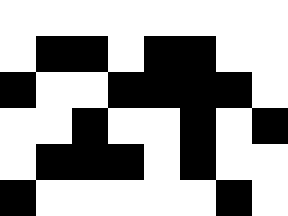[["white", "white", "white", "white", "white", "white", "white", "white"], ["white", "black", "black", "white", "black", "black", "white", "white"], ["black", "white", "white", "black", "black", "black", "black", "white"], ["white", "white", "black", "white", "white", "black", "white", "black"], ["white", "black", "black", "black", "white", "black", "white", "white"], ["black", "white", "white", "white", "white", "white", "black", "white"]]